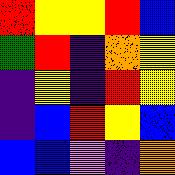[["red", "yellow", "yellow", "red", "blue"], ["green", "red", "indigo", "orange", "yellow"], ["indigo", "yellow", "indigo", "red", "yellow"], ["indigo", "blue", "red", "yellow", "blue"], ["blue", "blue", "violet", "indigo", "orange"]]